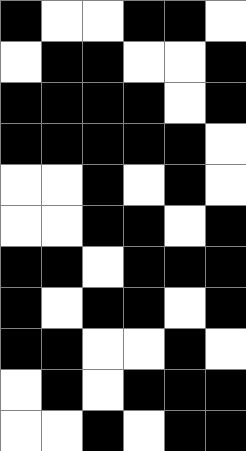[["black", "white", "white", "black", "black", "white"], ["white", "black", "black", "white", "white", "black"], ["black", "black", "black", "black", "white", "black"], ["black", "black", "black", "black", "black", "white"], ["white", "white", "black", "white", "black", "white"], ["white", "white", "black", "black", "white", "black"], ["black", "black", "white", "black", "black", "black"], ["black", "white", "black", "black", "white", "black"], ["black", "black", "white", "white", "black", "white"], ["white", "black", "white", "black", "black", "black"], ["white", "white", "black", "white", "black", "black"]]